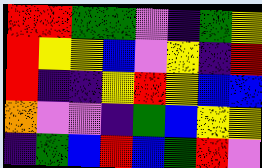[["red", "red", "green", "green", "violet", "indigo", "green", "yellow"], ["red", "yellow", "yellow", "blue", "violet", "yellow", "indigo", "red"], ["red", "indigo", "indigo", "yellow", "red", "yellow", "blue", "blue"], ["orange", "violet", "violet", "indigo", "green", "blue", "yellow", "yellow"], ["indigo", "green", "blue", "red", "blue", "green", "red", "violet"]]